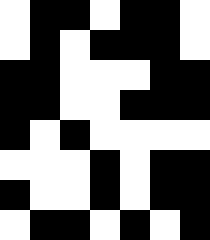[["white", "black", "black", "white", "black", "black", "white"], ["white", "black", "white", "black", "black", "black", "white"], ["black", "black", "white", "white", "white", "black", "black"], ["black", "black", "white", "white", "black", "black", "black"], ["black", "white", "black", "white", "white", "white", "white"], ["white", "white", "white", "black", "white", "black", "black"], ["black", "white", "white", "black", "white", "black", "black"], ["white", "black", "black", "white", "black", "white", "black"]]